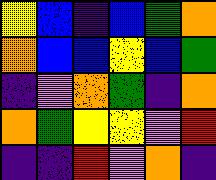[["yellow", "blue", "indigo", "blue", "green", "orange"], ["orange", "blue", "blue", "yellow", "blue", "green"], ["indigo", "violet", "orange", "green", "indigo", "orange"], ["orange", "green", "yellow", "yellow", "violet", "red"], ["indigo", "indigo", "red", "violet", "orange", "indigo"]]